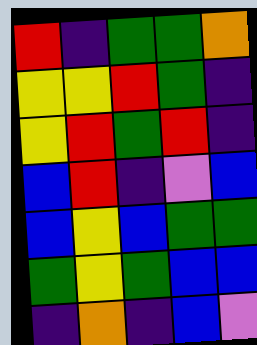[["red", "indigo", "green", "green", "orange"], ["yellow", "yellow", "red", "green", "indigo"], ["yellow", "red", "green", "red", "indigo"], ["blue", "red", "indigo", "violet", "blue"], ["blue", "yellow", "blue", "green", "green"], ["green", "yellow", "green", "blue", "blue"], ["indigo", "orange", "indigo", "blue", "violet"]]